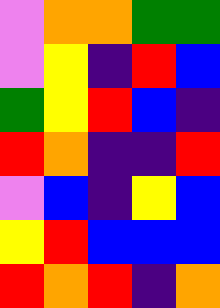[["violet", "orange", "orange", "green", "green"], ["violet", "yellow", "indigo", "red", "blue"], ["green", "yellow", "red", "blue", "indigo"], ["red", "orange", "indigo", "indigo", "red"], ["violet", "blue", "indigo", "yellow", "blue"], ["yellow", "red", "blue", "blue", "blue"], ["red", "orange", "red", "indigo", "orange"]]